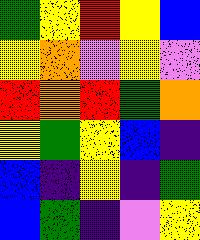[["green", "yellow", "red", "yellow", "blue"], ["yellow", "orange", "violet", "yellow", "violet"], ["red", "orange", "red", "green", "orange"], ["yellow", "green", "yellow", "blue", "indigo"], ["blue", "indigo", "yellow", "indigo", "green"], ["blue", "green", "indigo", "violet", "yellow"]]